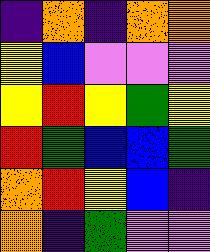[["indigo", "orange", "indigo", "orange", "orange"], ["yellow", "blue", "violet", "violet", "violet"], ["yellow", "red", "yellow", "green", "yellow"], ["red", "green", "blue", "blue", "green"], ["orange", "red", "yellow", "blue", "indigo"], ["orange", "indigo", "green", "violet", "violet"]]